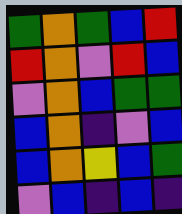[["green", "orange", "green", "blue", "red"], ["red", "orange", "violet", "red", "blue"], ["violet", "orange", "blue", "green", "green"], ["blue", "orange", "indigo", "violet", "blue"], ["blue", "orange", "yellow", "blue", "green"], ["violet", "blue", "indigo", "blue", "indigo"]]